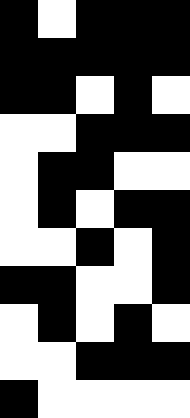[["black", "white", "black", "black", "black"], ["black", "black", "black", "black", "black"], ["black", "black", "white", "black", "white"], ["white", "white", "black", "black", "black"], ["white", "black", "black", "white", "white"], ["white", "black", "white", "black", "black"], ["white", "white", "black", "white", "black"], ["black", "black", "white", "white", "black"], ["white", "black", "white", "black", "white"], ["white", "white", "black", "black", "black"], ["black", "white", "white", "white", "white"]]